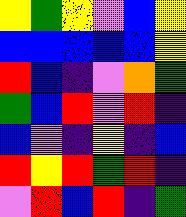[["yellow", "green", "yellow", "violet", "blue", "yellow"], ["blue", "blue", "blue", "blue", "blue", "yellow"], ["red", "blue", "indigo", "violet", "orange", "green"], ["green", "blue", "red", "violet", "red", "indigo"], ["blue", "violet", "indigo", "yellow", "indigo", "blue"], ["red", "yellow", "red", "green", "red", "indigo"], ["violet", "red", "blue", "red", "indigo", "green"]]